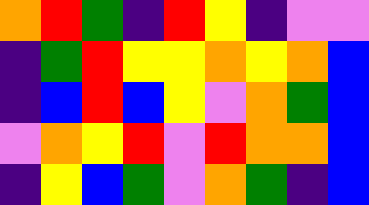[["orange", "red", "green", "indigo", "red", "yellow", "indigo", "violet", "violet"], ["indigo", "green", "red", "yellow", "yellow", "orange", "yellow", "orange", "blue"], ["indigo", "blue", "red", "blue", "yellow", "violet", "orange", "green", "blue"], ["violet", "orange", "yellow", "red", "violet", "red", "orange", "orange", "blue"], ["indigo", "yellow", "blue", "green", "violet", "orange", "green", "indigo", "blue"]]